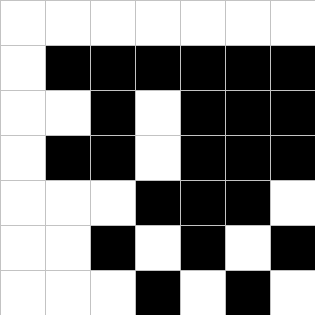[["white", "white", "white", "white", "white", "white", "white"], ["white", "black", "black", "black", "black", "black", "black"], ["white", "white", "black", "white", "black", "black", "black"], ["white", "black", "black", "white", "black", "black", "black"], ["white", "white", "white", "black", "black", "black", "white"], ["white", "white", "black", "white", "black", "white", "black"], ["white", "white", "white", "black", "white", "black", "white"]]